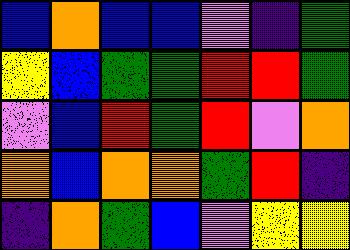[["blue", "orange", "blue", "blue", "violet", "indigo", "green"], ["yellow", "blue", "green", "green", "red", "red", "green"], ["violet", "blue", "red", "green", "red", "violet", "orange"], ["orange", "blue", "orange", "orange", "green", "red", "indigo"], ["indigo", "orange", "green", "blue", "violet", "yellow", "yellow"]]